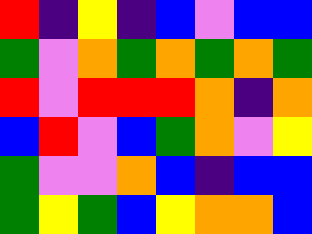[["red", "indigo", "yellow", "indigo", "blue", "violet", "blue", "blue"], ["green", "violet", "orange", "green", "orange", "green", "orange", "green"], ["red", "violet", "red", "red", "red", "orange", "indigo", "orange"], ["blue", "red", "violet", "blue", "green", "orange", "violet", "yellow"], ["green", "violet", "violet", "orange", "blue", "indigo", "blue", "blue"], ["green", "yellow", "green", "blue", "yellow", "orange", "orange", "blue"]]